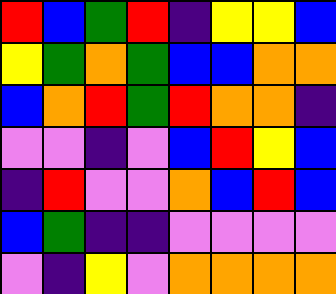[["red", "blue", "green", "red", "indigo", "yellow", "yellow", "blue"], ["yellow", "green", "orange", "green", "blue", "blue", "orange", "orange"], ["blue", "orange", "red", "green", "red", "orange", "orange", "indigo"], ["violet", "violet", "indigo", "violet", "blue", "red", "yellow", "blue"], ["indigo", "red", "violet", "violet", "orange", "blue", "red", "blue"], ["blue", "green", "indigo", "indigo", "violet", "violet", "violet", "violet"], ["violet", "indigo", "yellow", "violet", "orange", "orange", "orange", "orange"]]